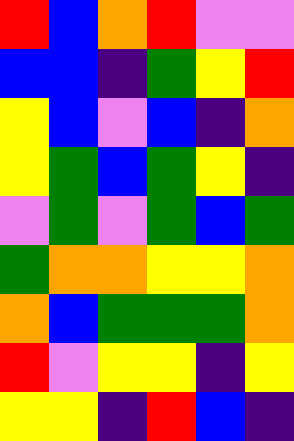[["red", "blue", "orange", "red", "violet", "violet"], ["blue", "blue", "indigo", "green", "yellow", "red"], ["yellow", "blue", "violet", "blue", "indigo", "orange"], ["yellow", "green", "blue", "green", "yellow", "indigo"], ["violet", "green", "violet", "green", "blue", "green"], ["green", "orange", "orange", "yellow", "yellow", "orange"], ["orange", "blue", "green", "green", "green", "orange"], ["red", "violet", "yellow", "yellow", "indigo", "yellow"], ["yellow", "yellow", "indigo", "red", "blue", "indigo"]]